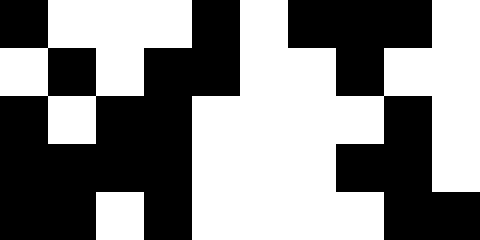[["black", "white", "white", "white", "black", "white", "black", "black", "black", "white"], ["white", "black", "white", "black", "black", "white", "white", "black", "white", "white"], ["black", "white", "black", "black", "white", "white", "white", "white", "black", "white"], ["black", "black", "black", "black", "white", "white", "white", "black", "black", "white"], ["black", "black", "white", "black", "white", "white", "white", "white", "black", "black"]]